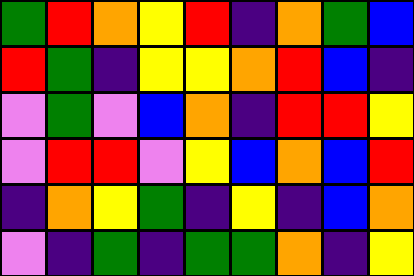[["green", "red", "orange", "yellow", "red", "indigo", "orange", "green", "blue"], ["red", "green", "indigo", "yellow", "yellow", "orange", "red", "blue", "indigo"], ["violet", "green", "violet", "blue", "orange", "indigo", "red", "red", "yellow"], ["violet", "red", "red", "violet", "yellow", "blue", "orange", "blue", "red"], ["indigo", "orange", "yellow", "green", "indigo", "yellow", "indigo", "blue", "orange"], ["violet", "indigo", "green", "indigo", "green", "green", "orange", "indigo", "yellow"]]